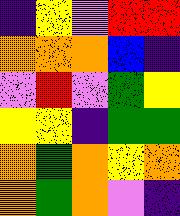[["indigo", "yellow", "violet", "red", "red"], ["orange", "orange", "orange", "blue", "indigo"], ["violet", "red", "violet", "green", "yellow"], ["yellow", "yellow", "indigo", "green", "green"], ["orange", "green", "orange", "yellow", "orange"], ["orange", "green", "orange", "violet", "indigo"]]